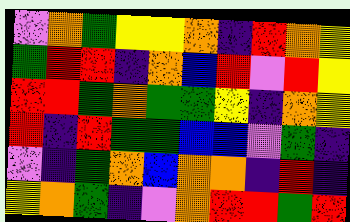[["violet", "orange", "green", "yellow", "yellow", "orange", "indigo", "red", "orange", "yellow"], ["green", "red", "red", "indigo", "orange", "blue", "red", "violet", "red", "yellow"], ["red", "red", "green", "orange", "green", "green", "yellow", "indigo", "orange", "yellow"], ["red", "indigo", "red", "green", "green", "blue", "blue", "violet", "green", "indigo"], ["violet", "indigo", "green", "orange", "blue", "orange", "orange", "indigo", "red", "indigo"], ["yellow", "orange", "green", "indigo", "violet", "orange", "red", "red", "green", "red"]]